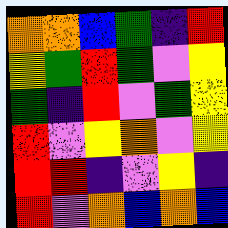[["orange", "orange", "blue", "green", "indigo", "red"], ["yellow", "green", "red", "green", "violet", "yellow"], ["green", "indigo", "red", "violet", "green", "yellow"], ["red", "violet", "yellow", "orange", "violet", "yellow"], ["red", "red", "indigo", "violet", "yellow", "indigo"], ["red", "violet", "orange", "blue", "orange", "blue"]]